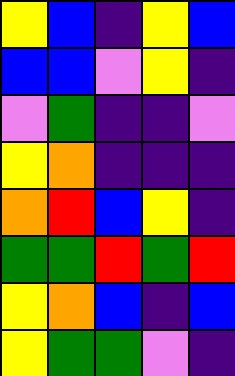[["yellow", "blue", "indigo", "yellow", "blue"], ["blue", "blue", "violet", "yellow", "indigo"], ["violet", "green", "indigo", "indigo", "violet"], ["yellow", "orange", "indigo", "indigo", "indigo"], ["orange", "red", "blue", "yellow", "indigo"], ["green", "green", "red", "green", "red"], ["yellow", "orange", "blue", "indigo", "blue"], ["yellow", "green", "green", "violet", "indigo"]]